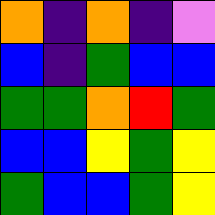[["orange", "indigo", "orange", "indigo", "violet"], ["blue", "indigo", "green", "blue", "blue"], ["green", "green", "orange", "red", "green"], ["blue", "blue", "yellow", "green", "yellow"], ["green", "blue", "blue", "green", "yellow"]]